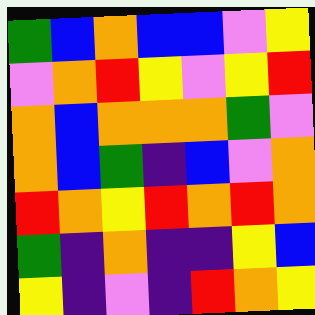[["green", "blue", "orange", "blue", "blue", "violet", "yellow"], ["violet", "orange", "red", "yellow", "violet", "yellow", "red"], ["orange", "blue", "orange", "orange", "orange", "green", "violet"], ["orange", "blue", "green", "indigo", "blue", "violet", "orange"], ["red", "orange", "yellow", "red", "orange", "red", "orange"], ["green", "indigo", "orange", "indigo", "indigo", "yellow", "blue"], ["yellow", "indigo", "violet", "indigo", "red", "orange", "yellow"]]